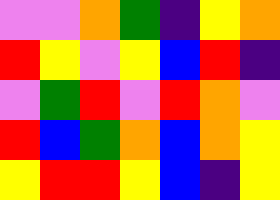[["violet", "violet", "orange", "green", "indigo", "yellow", "orange"], ["red", "yellow", "violet", "yellow", "blue", "red", "indigo"], ["violet", "green", "red", "violet", "red", "orange", "violet"], ["red", "blue", "green", "orange", "blue", "orange", "yellow"], ["yellow", "red", "red", "yellow", "blue", "indigo", "yellow"]]